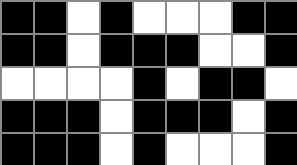[["black", "black", "white", "black", "white", "white", "white", "black", "black"], ["black", "black", "white", "black", "black", "black", "white", "white", "black"], ["white", "white", "white", "white", "black", "white", "black", "black", "white"], ["black", "black", "black", "white", "black", "black", "black", "white", "black"], ["black", "black", "black", "white", "black", "white", "white", "white", "black"]]